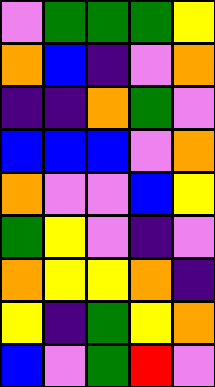[["violet", "green", "green", "green", "yellow"], ["orange", "blue", "indigo", "violet", "orange"], ["indigo", "indigo", "orange", "green", "violet"], ["blue", "blue", "blue", "violet", "orange"], ["orange", "violet", "violet", "blue", "yellow"], ["green", "yellow", "violet", "indigo", "violet"], ["orange", "yellow", "yellow", "orange", "indigo"], ["yellow", "indigo", "green", "yellow", "orange"], ["blue", "violet", "green", "red", "violet"]]